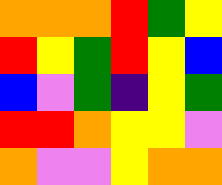[["orange", "orange", "orange", "red", "green", "yellow"], ["red", "yellow", "green", "red", "yellow", "blue"], ["blue", "violet", "green", "indigo", "yellow", "green"], ["red", "red", "orange", "yellow", "yellow", "violet"], ["orange", "violet", "violet", "yellow", "orange", "orange"]]